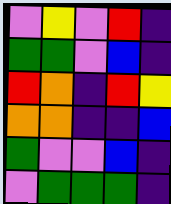[["violet", "yellow", "violet", "red", "indigo"], ["green", "green", "violet", "blue", "indigo"], ["red", "orange", "indigo", "red", "yellow"], ["orange", "orange", "indigo", "indigo", "blue"], ["green", "violet", "violet", "blue", "indigo"], ["violet", "green", "green", "green", "indigo"]]